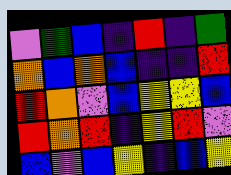[["violet", "green", "blue", "indigo", "red", "indigo", "green"], ["orange", "blue", "orange", "blue", "indigo", "indigo", "red"], ["red", "orange", "violet", "blue", "yellow", "yellow", "blue"], ["red", "orange", "red", "indigo", "yellow", "red", "violet"], ["blue", "violet", "blue", "yellow", "indigo", "blue", "yellow"]]